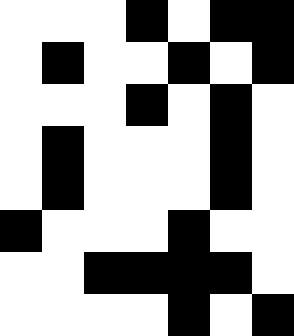[["white", "white", "white", "black", "white", "black", "black"], ["white", "black", "white", "white", "black", "white", "black"], ["white", "white", "white", "black", "white", "black", "white"], ["white", "black", "white", "white", "white", "black", "white"], ["white", "black", "white", "white", "white", "black", "white"], ["black", "white", "white", "white", "black", "white", "white"], ["white", "white", "black", "black", "black", "black", "white"], ["white", "white", "white", "white", "black", "white", "black"]]